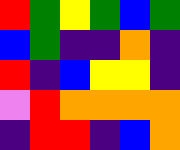[["red", "green", "yellow", "green", "blue", "green"], ["blue", "green", "indigo", "indigo", "orange", "indigo"], ["red", "indigo", "blue", "yellow", "yellow", "indigo"], ["violet", "red", "orange", "orange", "orange", "orange"], ["indigo", "red", "red", "indigo", "blue", "orange"]]